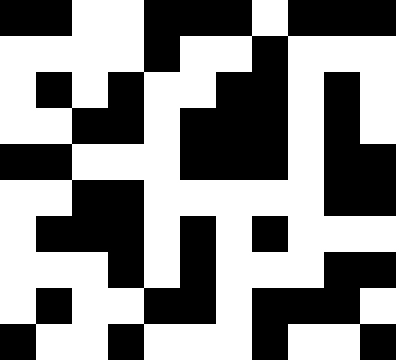[["black", "black", "white", "white", "black", "black", "black", "white", "black", "black", "black"], ["white", "white", "white", "white", "black", "white", "white", "black", "white", "white", "white"], ["white", "black", "white", "black", "white", "white", "black", "black", "white", "black", "white"], ["white", "white", "black", "black", "white", "black", "black", "black", "white", "black", "white"], ["black", "black", "white", "white", "white", "black", "black", "black", "white", "black", "black"], ["white", "white", "black", "black", "white", "white", "white", "white", "white", "black", "black"], ["white", "black", "black", "black", "white", "black", "white", "black", "white", "white", "white"], ["white", "white", "white", "black", "white", "black", "white", "white", "white", "black", "black"], ["white", "black", "white", "white", "black", "black", "white", "black", "black", "black", "white"], ["black", "white", "white", "black", "white", "white", "white", "black", "white", "white", "black"]]